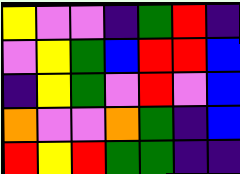[["yellow", "violet", "violet", "indigo", "green", "red", "indigo"], ["violet", "yellow", "green", "blue", "red", "red", "blue"], ["indigo", "yellow", "green", "violet", "red", "violet", "blue"], ["orange", "violet", "violet", "orange", "green", "indigo", "blue"], ["red", "yellow", "red", "green", "green", "indigo", "indigo"]]